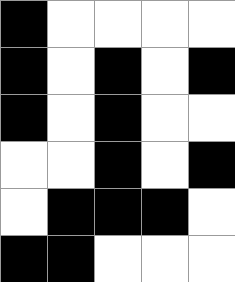[["black", "white", "white", "white", "white"], ["black", "white", "black", "white", "black"], ["black", "white", "black", "white", "white"], ["white", "white", "black", "white", "black"], ["white", "black", "black", "black", "white"], ["black", "black", "white", "white", "white"]]